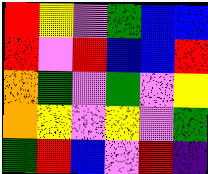[["red", "yellow", "violet", "green", "blue", "blue"], ["red", "violet", "red", "blue", "blue", "red"], ["orange", "green", "violet", "green", "violet", "yellow"], ["orange", "yellow", "violet", "yellow", "violet", "green"], ["green", "red", "blue", "violet", "red", "indigo"]]